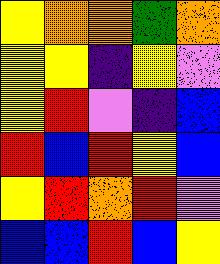[["yellow", "orange", "orange", "green", "orange"], ["yellow", "yellow", "indigo", "yellow", "violet"], ["yellow", "red", "violet", "indigo", "blue"], ["red", "blue", "red", "yellow", "blue"], ["yellow", "red", "orange", "red", "violet"], ["blue", "blue", "red", "blue", "yellow"]]